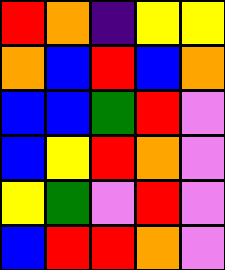[["red", "orange", "indigo", "yellow", "yellow"], ["orange", "blue", "red", "blue", "orange"], ["blue", "blue", "green", "red", "violet"], ["blue", "yellow", "red", "orange", "violet"], ["yellow", "green", "violet", "red", "violet"], ["blue", "red", "red", "orange", "violet"]]